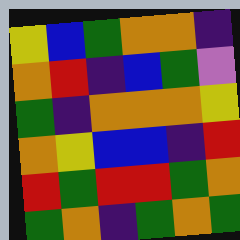[["yellow", "blue", "green", "orange", "orange", "indigo"], ["orange", "red", "indigo", "blue", "green", "violet"], ["green", "indigo", "orange", "orange", "orange", "yellow"], ["orange", "yellow", "blue", "blue", "indigo", "red"], ["red", "green", "red", "red", "green", "orange"], ["green", "orange", "indigo", "green", "orange", "green"]]